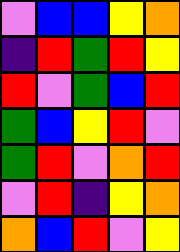[["violet", "blue", "blue", "yellow", "orange"], ["indigo", "red", "green", "red", "yellow"], ["red", "violet", "green", "blue", "red"], ["green", "blue", "yellow", "red", "violet"], ["green", "red", "violet", "orange", "red"], ["violet", "red", "indigo", "yellow", "orange"], ["orange", "blue", "red", "violet", "yellow"]]